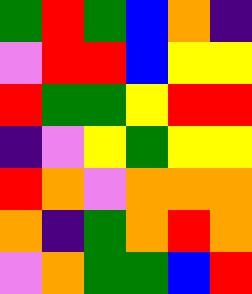[["green", "red", "green", "blue", "orange", "indigo"], ["violet", "red", "red", "blue", "yellow", "yellow"], ["red", "green", "green", "yellow", "red", "red"], ["indigo", "violet", "yellow", "green", "yellow", "yellow"], ["red", "orange", "violet", "orange", "orange", "orange"], ["orange", "indigo", "green", "orange", "red", "orange"], ["violet", "orange", "green", "green", "blue", "red"]]